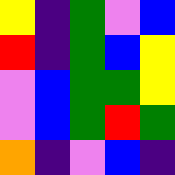[["yellow", "indigo", "green", "violet", "blue"], ["red", "indigo", "green", "blue", "yellow"], ["violet", "blue", "green", "green", "yellow"], ["violet", "blue", "green", "red", "green"], ["orange", "indigo", "violet", "blue", "indigo"]]